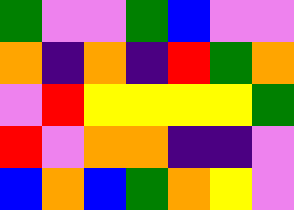[["green", "violet", "violet", "green", "blue", "violet", "violet"], ["orange", "indigo", "orange", "indigo", "red", "green", "orange"], ["violet", "red", "yellow", "yellow", "yellow", "yellow", "green"], ["red", "violet", "orange", "orange", "indigo", "indigo", "violet"], ["blue", "orange", "blue", "green", "orange", "yellow", "violet"]]